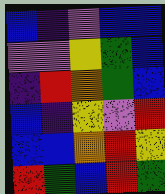[["blue", "indigo", "violet", "blue", "blue"], ["violet", "violet", "yellow", "green", "blue"], ["indigo", "red", "orange", "green", "blue"], ["blue", "indigo", "yellow", "violet", "red"], ["blue", "blue", "orange", "red", "yellow"], ["red", "green", "blue", "red", "green"]]